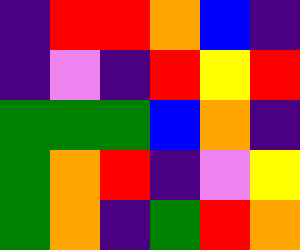[["indigo", "red", "red", "orange", "blue", "indigo"], ["indigo", "violet", "indigo", "red", "yellow", "red"], ["green", "green", "green", "blue", "orange", "indigo"], ["green", "orange", "red", "indigo", "violet", "yellow"], ["green", "orange", "indigo", "green", "red", "orange"]]